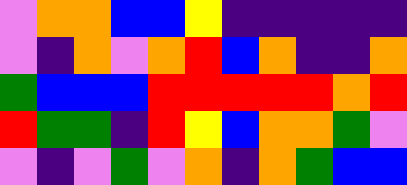[["violet", "orange", "orange", "blue", "blue", "yellow", "indigo", "indigo", "indigo", "indigo", "indigo"], ["violet", "indigo", "orange", "violet", "orange", "red", "blue", "orange", "indigo", "indigo", "orange"], ["green", "blue", "blue", "blue", "red", "red", "red", "red", "red", "orange", "red"], ["red", "green", "green", "indigo", "red", "yellow", "blue", "orange", "orange", "green", "violet"], ["violet", "indigo", "violet", "green", "violet", "orange", "indigo", "orange", "green", "blue", "blue"]]